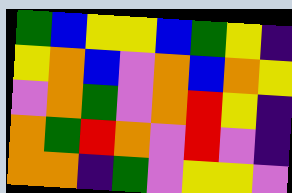[["green", "blue", "yellow", "yellow", "blue", "green", "yellow", "indigo"], ["yellow", "orange", "blue", "violet", "orange", "blue", "orange", "yellow"], ["violet", "orange", "green", "violet", "orange", "red", "yellow", "indigo"], ["orange", "green", "red", "orange", "violet", "red", "violet", "indigo"], ["orange", "orange", "indigo", "green", "violet", "yellow", "yellow", "violet"]]